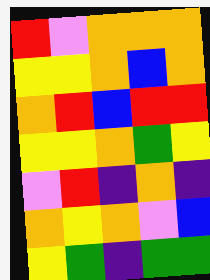[["red", "violet", "orange", "orange", "orange"], ["yellow", "yellow", "orange", "blue", "orange"], ["orange", "red", "blue", "red", "red"], ["yellow", "yellow", "orange", "green", "yellow"], ["violet", "red", "indigo", "orange", "indigo"], ["orange", "yellow", "orange", "violet", "blue"], ["yellow", "green", "indigo", "green", "green"]]